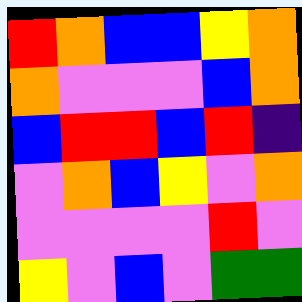[["red", "orange", "blue", "blue", "yellow", "orange"], ["orange", "violet", "violet", "violet", "blue", "orange"], ["blue", "red", "red", "blue", "red", "indigo"], ["violet", "orange", "blue", "yellow", "violet", "orange"], ["violet", "violet", "violet", "violet", "red", "violet"], ["yellow", "violet", "blue", "violet", "green", "green"]]